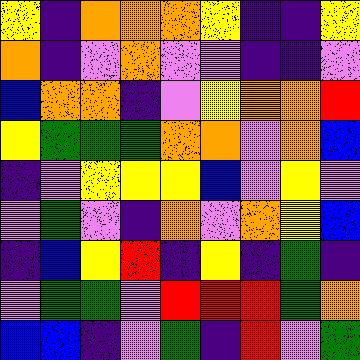[["yellow", "indigo", "orange", "orange", "orange", "yellow", "indigo", "indigo", "yellow"], ["orange", "indigo", "violet", "orange", "violet", "violet", "indigo", "indigo", "violet"], ["blue", "orange", "orange", "indigo", "violet", "yellow", "orange", "orange", "red"], ["yellow", "green", "green", "green", "orange", "orange", "violet", "orange", "blue"], ["indigo", "violet", "yellow", "yellow", "yellow", "blue", "violet", "yellow", "violet"], ["violet", "green", "violet", "indigo", "orange", "violet", "orange", "yellow", "blue"], ["indigo", "blue", "yellow", "red", "indigo", "yellow", "indigo", "green", "indigo"], ["violet", "green", "green", "violet", "red", "red", "red", "green", "orange"], ["blue", "blue", "indigo", "violet", "green", "indigo", "red", "violet", "green"]]